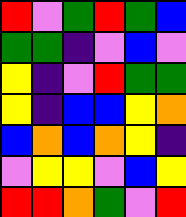[["red", "violet", "green", "red", "green", "blue"], ["green", "green", "indigo", "violet", "blue", "violet"], ["yellow", "indigo", "violet", "red", "green", "green"], ["yellow", "indigo", "blue", "blue", "yellow", "orange"], ["blue", "orange", "blue", "orange", "yellow", "indigo"], ["violet", "yellow", "yellow", "violet", "blue", "yellow"], ["red", "red", "orange", "green", "violet", "red"]]